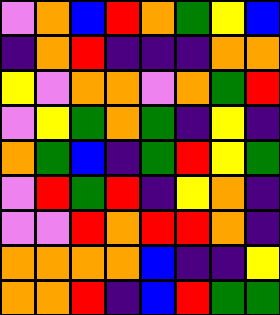[["violet", "orange", "blue", "red", "orange", "green", "yellow", "blue"], ["indigo", "orange", "red", "indigo", "indigo", "indigo", "orange", "orange"], ["yellow", "violet", "orange", "orange", "violet", "orange", "green", "red"], ["violet", "yellow", "green", "orange", "green", "indigo", "yellow", "indigo"], ["orange", "green", "blue", "indigo", "green", "red", "yellow", "green"], ["violet", "red", "green", "red", "indigo", "yellow", "orange", "indigo"], ["violet", "violet", "red", "orange", "red", "red", "orange", "indigo"], ["orange", "orange", "orange", "orange", "blue", "indigo", "indigo", "yellow"], ["orange", "orange", "red", "indigo", "blue", "red", "green", "green"]]